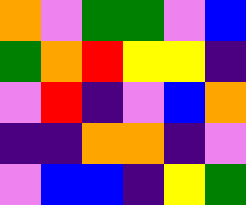[["orange", "violet", "green", "green", "violet", "blue"], ["green", "orange", "red", "yellow", "yellow", "indigo"], ["violet", "red", "indigo", "violet", "blue", "orange"], ["indigo", "indigo", "orange", "orange", "indigo", "violet"], ["violet", "blue", "blue", "indigo", "yellow", "green"]]